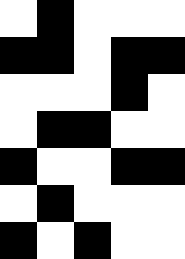[["white", "black", "white", "white", "white"], ["black", "black", "white", "black", "black"], ["white", "white", "white", "black", "white"], ["white", "black", "black", "white", "white"], ["black", "white", "white", "black", "black"], ["white", "black", "white", "white", "white"], ["black", "white", "black", "white", "white"]]